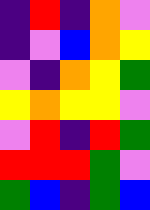[["indigo", "red", "indigo", "orange", "violet"], ["indigo", "violet", "blue", "orange", "yellow"], ["violet", "indigo", "orange", "yellow", "green"], ["yellow", "orange", "yellow", "yellow", "violet"], ["violet", "red", "indigo", "red", "green"], ["red", "red", "red", "green", "violet"], ["green", "blue", "indigo", "green", "blue"]]